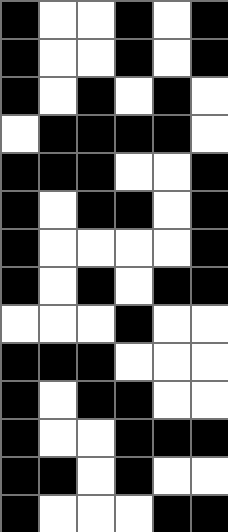[["black", "white", "white", "black", "white", "black"], ["black", "white", "white", "black", "white", "black"], ["black", "white", "black", "white", "black", "white"], ["white", "black", "black", "black", "black", "white"], ["black", "black", "black", "white", "white", "black"], ["black", "white", "black", "black", "white", "black"], ["black", "white", "white", "white", "white", "black"], ["black", "white", "black", "white", "black", "black"], ["white", "white", "white", "black", "white", "white"], ["black", "black", "black", "white", "white", "white"], ["black", "white", "black", "black", "white", "white"], ["black", "white", "white", "black", "black", "black"], ["black", "black", "white", "black", "white", "white"], ["black", "white", "white", "white", "black", "black"]]